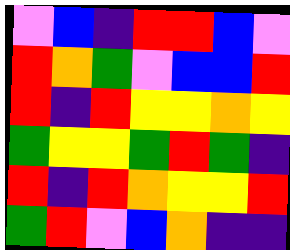[["violet", "blue", "indigo", "red", "red", "blue", "violet"], ["red", "orange", "green", "violet", "blue", "blue", "red"], ["red", "indigo", "red", "yellow", "yellow", "orange", "yellow"], ["green", "yellow", "yellow", "green", "red", "green", "indigo"], ["red", "indigo", "red", "orange", "yellow", "yellow", "red"], ["green", "red", "violet", "blue", "orange", "indigo", "indigo"]]